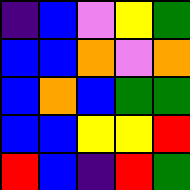[["indigo", "blue", "violet", "yellow", "green"], ["blue", "blue", "orange", "violet", "orange"], ["blue", "orange", "blue", "green", "green"], ["blue", "blue", "yellow", "yellow", "red"], ["red", "blue", "indigo", "red", "green"]]